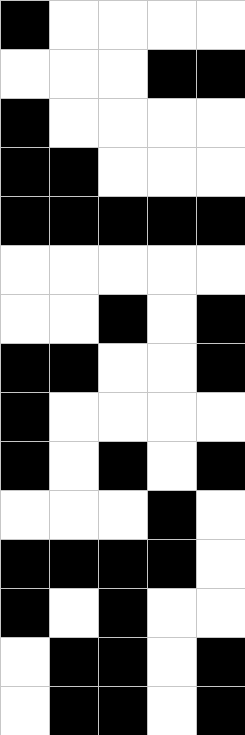[["black", "white", "white", "white", "white"], ["white", "white", "white", "black", "black"], ["black", "white", "white", "white", "white"], ["black", "black", "white", "white", "white"], ["black", "black", "black", "black", "black"], ["white", "white", "white", "white", "white"], ["white", "white", "black", "white", "black"], ["black", "black", "white", "white", "black"], ["black", "white", "white", "white", "white"], ["black", "white", "black", "white", "black"], ["white", "white", "white", "black", "white"], ["black", "black", "black", "black", "white"], ["black", "white", "black", "white", "white"], ["white", "black", "black", "white", "black"], ["white", "black", "black", "white", "black"]]